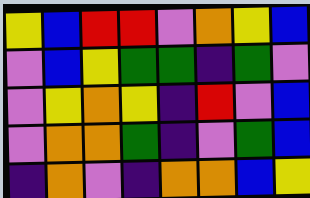[["yellow", "blue", "red", "red", "violet", "orange", "yellow", "blue"], ["violet", "blue", "yellow", "green", "green", "indigo", "green", "violet"], ["violet", "yellow", "orange", "yellow", "indigo", "red", "violet", "blue"], ["violet", "orange", "orange", "green", "indigo", "violet", "green", "blue"], ["indigo", "orange", "violet", "indigo", "orange", "orange", "blue", "yellow"]]